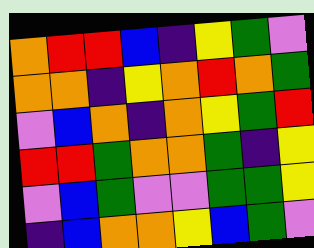[["orange", "red", "red", "blue", "indigo", "yellow", "green", "violet"], ["orange", "orange", "indigo", "yellow", "orange", "red", "orange", "green"], ["violet", "blue", "orange", "indigo", "orange", "yellow", "green", "red"], ["red", "red", "green", "orange", "orange", "green", "indigo", "yellow"], ["violet", "blue", "green", "violet", "violet", "green", "green", "yellow"], ["indigo", "blue", "orange", "orange", "yellow", "blue", "green", "violet"]]